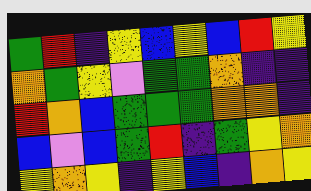[["green", "red", "indigo", "yellow", "blue", "yellow", "blue", "red", "yellow"], ["orange", "green", "yellow", "violet", "green", "green", "orange", "indigo", "indigo"], ["red", "orange", "blue", "green", "green", "green", "orange", "orange", "indigo"], ["blue", "violet", "blue", "green", "red", "indigo", "green", "yellow", "orange"], ["yellow", "orange", "yellow", "indigo", "yellow", "blue", "indigo", "orange", "yellow"]]